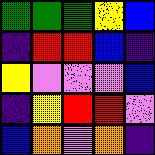[["green", "green", "green", "yellow", "blue"], ["indigo", "red", "red", "blue", "indigo"], ["yellow", "violet", "violet", "violet", "blue"], ["indigo", "yellow", "red", "red", "violet"], ["blue", "orange", "violet", "orange", "indigo"]]